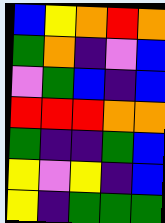[["blue", "yellow", "orange", "red", "orange"], ["green", "orange", "indigo", "violet", "blue"], ["violet", "green", "blue", "indigo", "blue"], ["red", "red", "red", "orange", "orange"], ["green", "indigo", "indigo", "green", "blue"], ["yellow", "violet", "yellow", "indigo", "blue"], ["yellow", "indigo", "green", "green", "green"]]